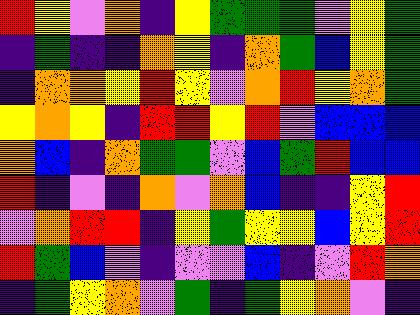[["red", "yellow", "violet", "orange", "indigo", "yellow", "green", "green", "green", "violet", "yellow", "green"], ["indigo", "green", "indigo", "indigo", "orange", "yellow", "indigo", "orange", "green", "blue", "yellow", "green"], ["indigo", "orange", "orange", "yellow", "red", "yellow", "violet", "orange", "red", "yellow", "orange", "green"], ["yellow", "orange", "yellow", "indigo", "red", "red", "yellow", "red", "violet", "blue", "blue", "blue"], ["orange", "blue", "indigo", "orange", "green", "green", "violet", "blue", "green", "red", "blue", "blue"], ["red", "indigo", "violet", "indigo", "orange", "violet", "orange", "blue", "indigo", "indigo", "yellow", "red"], ["violet", "orange", "red", "red", "indigo", "yellow", "green", "yellow", "yellow", "blue", "yellow", "red"], ["red", "green", "blue", "violet", "indigo", "violet", "violet", "blue", "indigo", "violet", "red", "orange"], ["indigo", "green", "yellow", "orange", "violet", "green", "indigo", "green", "yellow", "orange", "violet", "indigo"]]